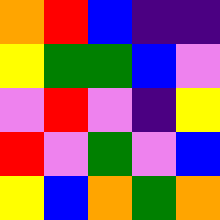[["orange", "red", "blue", "indigo", "indigo"], ["yellow", "green", "green", "blue", "violet"], ["violet", "red", "violet", "indigo", "yellow"], ["red", "violet", "green", "violet", "blue"], ["yellow", "blue", "orange", "green", "orange"]]